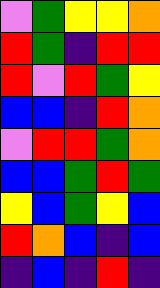[["violet", "green", "yellow", "yellow", "orange"], ["red", "green", "indigo", "red", "red"], ["red", "violet", "red", "green", "yellow"], ["blue", "blue", "indigo", "red", "orange"], ["violet", "red", "red", "green", "orange"], ["blue", "blue", "green", "red", "green"], ["yellow", "blue", "green", "yellow", "blue"], ["red", "orange", "blue", "indigo", "blue"], ["indigo", "blue", "indigo", "red", "indigo"]]